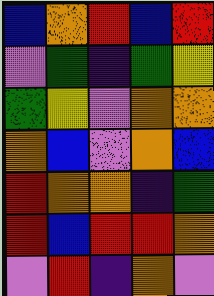[["blue", "orange", "red", "blue", "red"], ["violet", "green", "indigo", "green", "yellow"], ["green", "yellow", "violet", "orange", "orange"], ["orange", "blue", "violet", "orange", "blue"], ["red", "orange", "orange", "indigo", "green"], ["red", "blue", "red", "red", "orange"], ["violet", "red", "indigo", "orange", "violet"]]